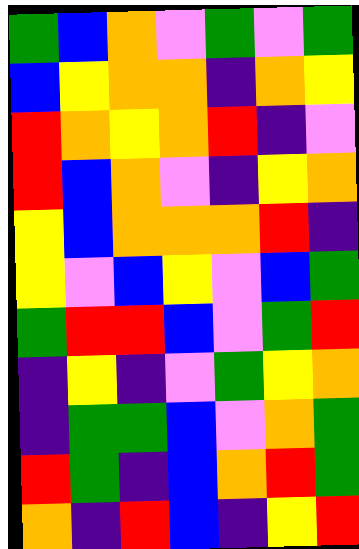[["green", "blue", "orange", "violet", "green", "violet", "green"], ["blue", "yellow", "orange", "orange", "indigo", "orange", "yellow"], ["red", "orange", "yellow", "orange", "red", "indigo", "violet"], ["red", "blue", "orange", "violet", "indigo", "yellow", "orange"], ["yellow", "blue", "orange", "orange", "orange", "red", "indigo"], ["yellow", "violet", "blue", "yellow", "violet", "blue", "green"], ["green", "red", "red", "blue", "violet", "green", "red"], ["indigo", "yellow", "indigo", "violet", "green", "yellow", "orange"], ["indigo", "green", "green", "blue", "violet", "orange", "green"], ["red", "green", "indigo", "blue", "orange", "red", "green"], ["orange", "indigo", "red", "blue", "indigo", "yellow", "red"]]